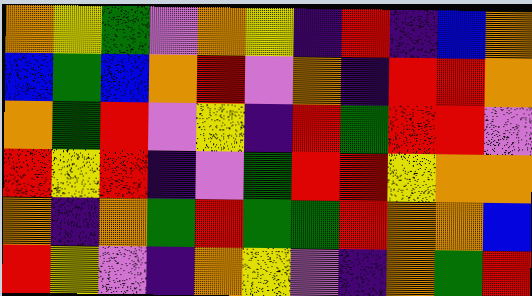[["orange", "yellow", "green", "violet", "orange", "yellow", "indigo", "red", "indigo", "blue", "orange"], ["blue", "green", "blue", "orange", "red", "violet", "orange", "indigo", "red", "red", "orange"], ["orange", "green", "red", "violet", "yellow", "indigo", "red", "green", "red", "red", "violet"], ["red", "yellow", "red", "indigo", "violet", "green", "red", "red", "yellow", "orange", "orange"], ["orange", "indigo", "orange", "green", "red", "green", "green", "red", "orange", "orange", "blue"], ["red", "yellow", "violet", "indigo", "orange", "yellow", "violet", "indigo", "orange", "green", "red"]]